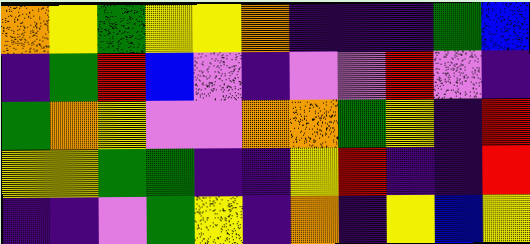[["orange", "yellow", "green", "yellow", "yellow", "orange", "indigo", "indigo", "indigo", "green", "blue"], ["indigo", "green", "red", "blue", "violet", "indigo", "violet", "violet", "red", "violet", "indigo"], ["green", "orange", "yellow", "violet", "violet", "orange", "orange", "green", "yellow", "indigo", "red"], ["yellow", "yellow", "green", "green", "indigo", "indigo", "yellow", "red", "indigo", "indigo", "red"], ["indigo", "indigo", "violet", "green", "yellow", "indigo", "orange", "indigo", "yellow", "blue", "yellow"]]